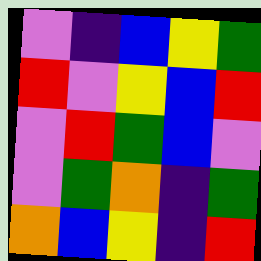[["violet", "indigo", "blue", "yellow", "green"], ["red", "violet", "yellow", "blue", "red"], ["violet", "red", "green", "blue", "violet"], ["violet", "green", "orange", "indigo", "green"], ["orange", "blue", "yellow", "indigo", "red"]]